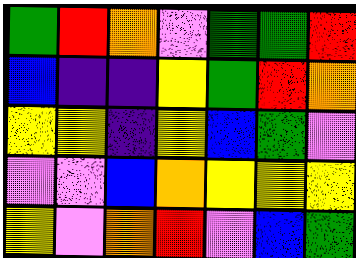[["green", "red", "orange", "violet", "green", "green", "red"], ["blue", "indigo", "indigo", "yellow", "green", "red", "orange"], ["yellow", "yellow", "indigo", "yellow", "blue", "green", "violet"], ["violet", "violet", "blue", "orange", "yellow", "yellow", "yellow"], ["yellow", "violet", "orange", "red", "violet", "blue", "green"]]